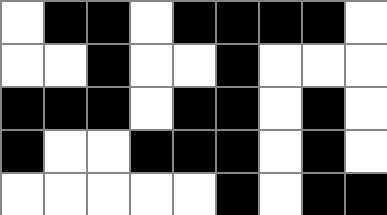[["white", "black", "black", "white", "black", "black", "black", "black", "white"], ["white", "white", "black", "white", "white", "black", "white", "white", "white"], ["black", "black", "black", "white", "black", "black", "white", "black", "white"], ["black", "white", "white", "black", "black", "black", "white", "black", "white"], ["white", "white", "white", "white", "white", "black", "white", "black", "black"]]